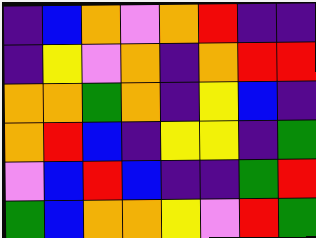[["indigo", "blue", "orange", "violet", "orange", "red", "indigo", "indigo"], ["indigo", "yellow", "violet", "orange", "indigo", "orange", "red", "red"], ["orange", "orange", "green", "orange", "indigo", "yellow", "blue", "indigo"], ["orange", "red", "blue", "indigo", "yellow", "yellow", "indigo", "green"], ["violet", "blue", "red", "blue", "indigo", "indigo", "green", "red"], ["green", "blue", "orange", "orange", "yellow", "violet", "red", "green"]]